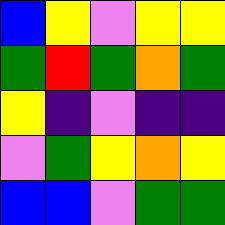[["blue", "yellow", "violet", "yellow", "yellow"], ["green", "red", "green", "orange", "green"], ["yellow", "indigo", "violet", "indigo", "indigo"], ["violet", "green", "yellow", "orange", "yellow"], ["blue", "blue", "violet", "green", "green"]]